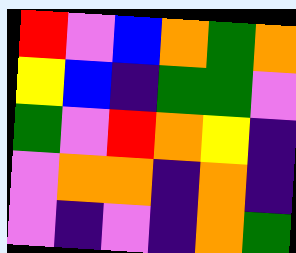[["red", "violet", "blue", "orange", "green", "orange"], ["yellow", "blue", "indigo", "green", "green", "violet"], ["green", "violet", "red", "orange", "yellow", "indigo"], ["violet", "orange", "orange", "indigo", "orange", "indigo"], ["violet", "indigo", "violet", "indigo", "orange", "green"]]